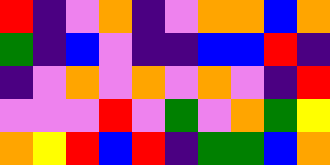[["red", "indigo", "violet", "orange", "indigo", "violet", "orange", "orange", "blue", "orange"], ["green", "indigo", "blue", "violet", "indigo", "indigo", "blue", "blue", "red", "indigo"], ["indigo", "violet", "orange", "violet", "orange", "violet", "orange", "violet", "indigo", "red"], ["violet", "violet", "violet", "red", "violet", "green", "violet", "orange", "green", "yellow"], ["orange", "yellow", "red", "blue", "red", "indigo", "green", "green", "blue", "orange"]]